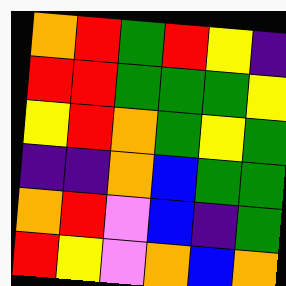[["orange", "red", "green", "red", "yellow", "indigo"], ["red", "red", "green", "green", "green", "yellow"], ["yellow", "red", "orange", "green", "yellow", "green"], ["indigo", "indigo", "orange", "blue", "green", "green"], ["orange", "red", "violet", "blue", "indigo", "green"], ["red", "yellow", "violet", "orange", "blue", "orange"]]